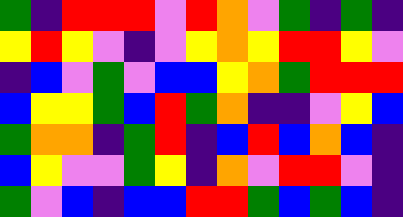[["green", "indigo", "red", "red", "red", "violet", "red", "orange", "violet", "green", "indigo", "green", "indigo"], ["yellow", "red", "yellow", "violet", "indigo", "violet", "yellow", "orange", "yellow", "red", "red", "yellow", "violet"], ["indigo", "blue", "violet", "green", "violet", "blue", "blue", "yellow", "orange", "green", "red", "red", "red"], ["blue", "yellow", "yellow", "green", "blue", "red", "green", "orange", "indigo", "indigo", "violet", "yellow", "blue"], ["green", "orange", "orange", "indigo", "green", "red", "indigo", "blue", "red", "blue", "orange", "blue", "indigo"], ["blue", "yellow", "violet", "violet", "green", "yellow", "indigo", "orange", "violet", "red", "red", "violet", "indigo"], ["green", "violet", "blue", "indigo", "blue", "blue", "red", "red", "green", "blue", "green", "blue", "indigo"]]